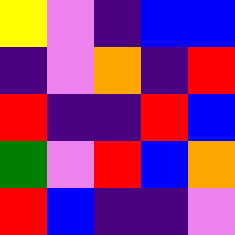[["yellow", "violet", "indigo", "blue", "blue"], ["indigo", "violet", "orange", "indigo", "red"], ["red", "indigo", "indigo", "red", "blue"], ["green", "violet", "red", "blue", "orange"], ["red", "blue", "indigo", "indigo", "violet"]]